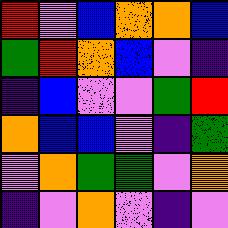[["red", "violet", "blue", "orange", "orange", "blue"], ["green", "red", "orange", "blue", "violet", "indigo"], ["indigo", "blue", "violet", "violet", "green", "red"], ["orange", "blue", "blue", "violet", "indigo", "green"], ["violet", "orange", "green", "green", "violet", "orange"], ["indigo", "violet", "orange", "violet", "indigo", "violet"]]